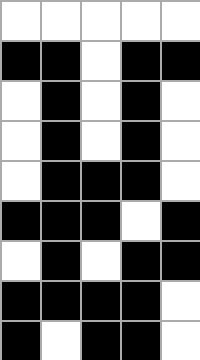[["white", "white", "white", "white", "white"], ["black", "black", "white", "black", "black"], ["white", "black", "white", "black", "white"], ["white", "black", "white", "black", "white"], ["white", "black", "black", "black", "white"], ["black", "black", "black", "white", "black"], ["white", "black", "white", "black", "black"], ["black", "black", "black", "black", "white"], ["black", "white", "black", "black", "white"]]